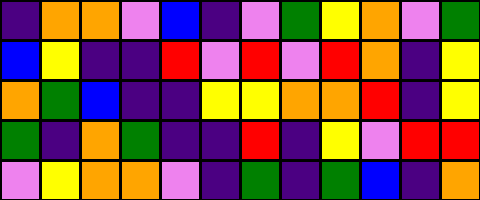[["indigo", "orange", "orange", "violet", "blue", "indigo", "violet", "green", "yellow", "orange", "violet", "green"], ["blue", "yellow", "indigo", "indigo", "red", "violet", "red", "violet", "red", "orange", "indigo", "yellow"], ["orange", "green", "blue", "indigo", "indigo", "yellow", "yellow", "orange", "orange", "red", "indigo", "yellow"], ["green", "indigo", "orange", "green", "indigo", "indigo", "red", "indigo", "yellow", "violet", "red", "red"], ["violet", "yellow", "orange", "orange", "violet", "indigo", "green", "indigo", "green", "blue", "indigo", "orange"]]